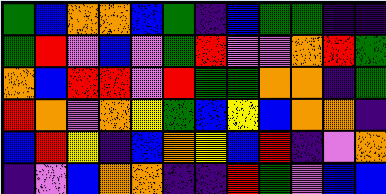[["green", "blue", "orange", "orange", "blue", "green", "indigo", "blue", "green", "green", "indigo", "indigo"], ["green", "red", "violet", "blue", "violet", "green", "red", "violet", "violet", "orange", "red", "green"], ["orange", "blue", "red", "red", "violet", "red", "green", "green", "orange", "orange", "indigo", "green"], ["red", "orange", "violet", "orange", "yellow", "green", "blue", "yellow", "blue", "orange", "orange", "indigo"], ["blue", "red", "yellow", "indigo", "blue", "orange", "yellow", "blue", "red", "indigo", "violet", "orange"], ["indigo", "violet", "blue", "orange", "orange", "indigo", "indigo", "red", "green", "violet", "blue", "blue"]]